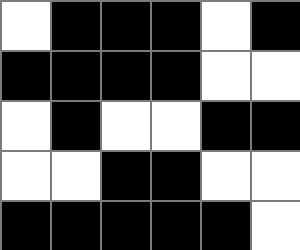[["white", "black", "black", "black", "white", "black"], ["black", "black", "black", "black", "white", "white"], ["white", "black", "white", "white", "black", "black"], ["white", "white", "black", "black", "white", "white"], ["black", "black", "black", "black", "black", "white"]]